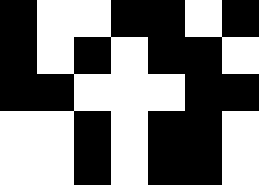[["black", "white", "white", "black", "black", "white", "black"], ["black", "white", "black", "white", "black", "black", "white"], ["black", "black", "white", "white", "white", "black", "black"], ["white", "white", "black", "white", "black", "black", "white"], ["white", "white", "black", "white", "black", "black", "white"]]